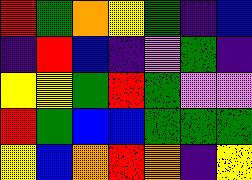[["red", "green", "orange", "yellow", "green", "indigo", "blue"], ["indigo", "red", "blue", "indigo", "violet", "green", "indigo"], ["yellow", "yellow", "green", "red", "green", "violet", "violet"], ["red", "green", "blue", "blue", "green", "green", "green"], ["yellow", "blue", "orange", "red", "orange", "indigo", "yellow"]]